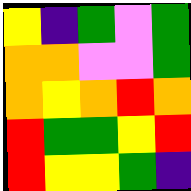[["yellow", "indigo", "green", "violet", "green"], ["orange", "orange", "violet", "violet", "green"], ["orange", "yellow", "orange", "red", "orange"], ["red", "green", "green", "yellow", "red"], ["red", "yellow", "yellow", "green", "indigo"]]